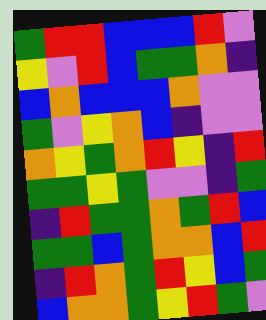[["green", "red", "red", "blue", "blue", "blue", "red", "violet"], ["yellow", "violet", "red", "blue", "green", "green", "orange", "indigo"], ["blue", "orange", "blue", "blue", "blue", "orange", "violet", "violet"], ["green", "violet", "yellow", "orange", "blue", "indigo", "violet", "violet"], ["orange", "yellow", "green", "orange", "red", "yellow", "indigo", "red"], ["green", "green", "yellow", "green", "violet", "violet", "indigo", "green"], ["indigo", "red", "green", "green", "orange", "green", "red", "blue"], ["green", "green", "blue", "green", "orange", "orange", "blue", "red"], ["indigo", "red", "orange", "green", "red", "yellow", "blue", "green"], ["blue", "orange", "orange", "green", "yellow", "red", "green", "violet"]]